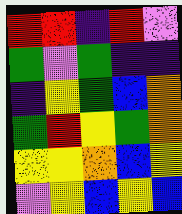[["red", "red", "indigo", "red", "violet"], ["green", "violet", "green", "indigo", "indigo"], ["indigo", "yellow", "green", "blue", "orange"], ["green", "red", "yellow", "green", "orange"], ["yellow", "yellow", "orange", "blue", "yellow"], ["violet", "yellow", "blue", "yellow", "blue"]]